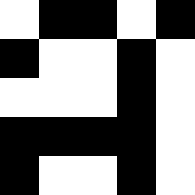[["white", "black", "black", "white", "black"], ["black", "white", "white", "black", "white"], ["white", "white", "white", "black", "white"], ["black", "black", "black", "black", "white"], ["black", "white", "white", "black", "white"]]